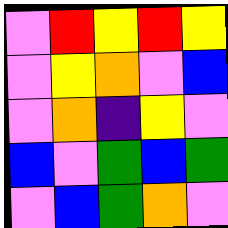[["violet", "red", "yellow", "red", "yellow"], ["violet", "yellow", "orange", "violet", "blue"], ["violet", "orange", "indigo", "yellow", "violet"], ["blue", "violet", "green", "blue", "green"], ["violet", "blue", "green", "orange", "violet"]]